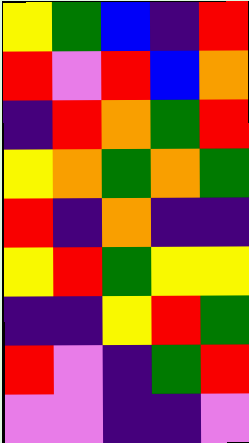[["yellow", "green", "blue", "indigo", "red"], ["red", "violet", "red", "blue", "orange"], ["indigo", "red", "orange", "green", "red"], ["yellow", "orange", "green", "orange", "green"], ["red", "indigo", "orange", "indigo", "indigo"], ["yellow", "red", "green", "yellow", "yellow"], ["indigo", "indigo", "yellow", "red", "green"], ["red", "violet", "indigo", "green", "red"], ["violet", "violet", "indigo", "indigo", "violet"]]